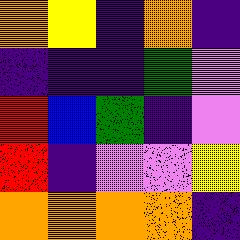[["orange", "yellow", "indigo", "orange", "indigo"], ["indigo", "indigo", "indigo", "green", "violet"], ["red", "blue", "green", "indigo", "violet"], ["red", "indigo", "violet", "violet", "yellow"], ["orange", "orange", "orange", "orange", "indigo"]]